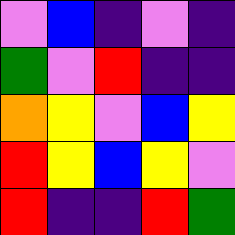[["violet", "blue", "indigo", "violet", "indigo"], ["green", "violet", "red", "indigo", "indigo"], ["orange", "yellow", "violet", "blue", "yellow"], ["red", "yellow", "blue", "yellow", "violet"], ["red", "indigo", "indigo", "red", "green"]]